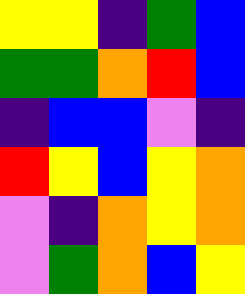[["yellow", "yellow", "indigo", "green", "blue"], ["green", "green", "orange", "red", "blue"], ["indigo", "blue", "blue", "violet", "indigo"], ["red", "yellow", "blue", "yellow", "orange"], ["violet", "indigo", "orange", "yellow", "orange"], ["violet", "green", "orange", "blue", "yellow"]]